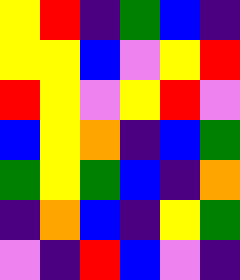[["yellow", "red", "indigo", "green", "blue", "indigo"], ["yellow", "yellow", "blue", "violet", "yellow", "red"], ["red", "yellow", "violet", "yellow", "red", "violet"], ["blue", "yellow", "orange", "indigo", "blue", "green"], ["green", "yellow", "green", "blue", "indigo", "orange"], ["indigo", "orange", "blue", "indigo", "yellow", "green"], ["violet", "indigo", "red", "blue", "violet", "indigo"]]